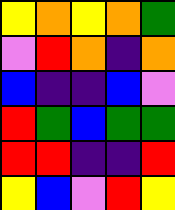[["yellow", "orange", "yellow", "orange", "green"], ["violet", "red", "orange", "indigo", "orange"], ["blue", "indigo", "indigo", "blue", "violet"], ["red", "green", "blue", "green", "green"], ["red", "red", "indigo", "indigo", "red"], ["yellow", "blue", "violet", "red", "yellow"]]